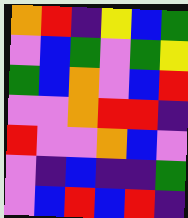[["orange", "red", "indigo", "yellow", "blue", "green"], ["violet", "blue", "green", "violet", "green", "yellow"], ["green", "blue", "orange", "violet", "blue", "red"], ["violet", "violet", "orange", "red", "red", "indigo"], ["red", "violet", "violet", "orange", "blue", "violet"], ["violet", "indigo", "blue", "indigo", "indigo", "green"], ["violet", "blue", "red", "blue", "red", "indigo"]]